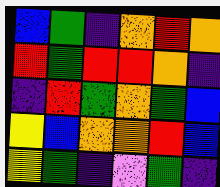[["blue", "green", "indigo", "orange", "red", "orange"], ["red", "green", "red", "red", "orange", "indigo"], ["indigo", "red", "green", "orange", "green", "blue"], ["yellow", "blue", "orange", "orange", "red", "blue"], ["yellow", "green", "indigo", "violet", "green", "indigo"]]